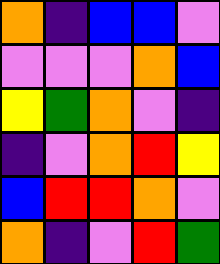[["orange", "indigo", "blue", "blue", "violet"], ["violet", "violet", "violet", "orange", "blue"], ["yellow", "green", "orange", "violet", "indigo"], ["indigo", "violet", "orange", "red", "yellow"], ["blue", "red", "red", "orange", "violet"], ["orange", "indigo", "violet", "red", "green"]]